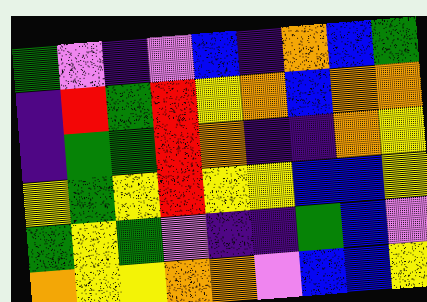[["green", "violet", "indigo", "violet", "blue", "indigo", "orange", "blue", "green"], ["indigo", "red", "green", "red", "yellow", "orange", "blue", "orange", "orange"], ["indigo", "green", "green", "red", "orange", "indigo", "indigo", "orange", "yellow"], ["yellow", "green", "yellow", "red", "yellow", "yellow", "blue", "blue", "yellow"], ["green", "yellow", "green", "violet", "indigo", "indigo", "green", "blue", "violet"], ["orange", "yellow", "yellow", "orange", "orange", "violet", "blue", "blue", "yellow"]]